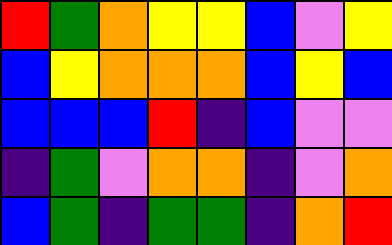[["red", "green", "orange", "yellow", "yellow", "blue", "violet", "yellow"], ["blue", "yellow", "orange", "orange", "orange", "blue", "yellow", "blue"], ["blue", "blue", "blue", "red", "indigo", "blue", "violet", "violet"], ["indigo", "green", "violet", "orange", "orange", "indigo", "violet", "orange"], ["blue", "green", "indigo", "green", "green", "indigo", "orange", "red"]]